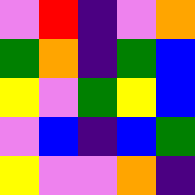[["violet", "red", "indigo", "violet", "orange"], ["green", "orange", "indigo", "green", "blue"], ["yellow", "violet", "green", "yellow", "blue"], ["violet", "blue", "indigo", "blue", "green"], ["yellow", "violet", "violet", "orange", "indigo"]]